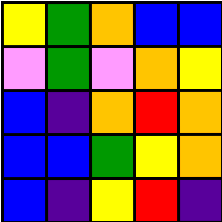[["yellow", "green", "orange", "blue", "blue"], ["violet", "green", "violet", "orange", "yellow"], ["blue", "indigo", "orange", "red", "orange"], ["blue", "blue", "green", "yellow", "orange"], ["blue", "indigo", "yellow", "red", "indigo"]]